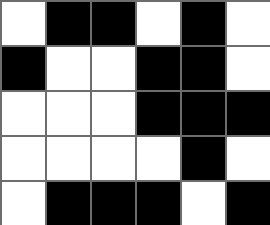[["white", "black", "black", "white", "black", "white"], ["black", "white", "white", "black", "black", "white"], ["white", "white", "white", "black", "black", "black"], ["white", "white", "white", "white", "black", "white"], ["white", "black", "black", "black", "white", "black"]]